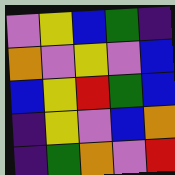[["violet", "yellow", "blue", "green", "indigo"], ["orange", "violet", "yellow", "violet", "blue"], ["blue", "yellow", "red", "green", "blue"], ["indigo", "yellow", "violet", "blue", "orange"], ["indigo", "green", "orange", "violet", "red"]]